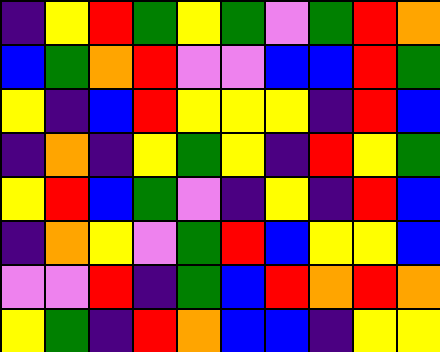[["indigo", "yellow", "red", "green", "yellow", "green", "violet", "green", "red", "orange"], ["blue", "green", "orange", "red", "violet", "violet", "blue", "blue", "red", "green"], ["yellow", "indigo", "blue", "red", "yellow", "yellow", "yellow", "indigo", "red", "blue"], ["indigo", "orange", "indigo", "yellow", "green", "yellow", "indigo", "red", "yellow", "green"], ["yellow", "red", "blue", "green", "violet", "indigo", "yellow", "indigo", "red", "blue"], ["indigo", "orange", "yellow", "violet", "green", "red", "blue", "yellow", "yellow", "blue"], ["violet", "violet", "red", "indigo", "green", "blue", "red", "orange", "red", "orange"], ["yellow", "green", "indigo", "red", "orange", "blue", "blue", "indigo", "yellow", "yellow"]]